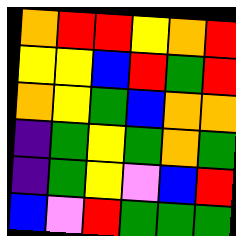[["orange", "red", "red", "yellow", "orange", "red"], ["yellow", "yellow", "blue", "red", "green", "red"], ["orange", "yellow", "green", "blue", "orange", "orange"], ["indigo", "green", "yellow", "green", "orange", "green"], ["indigo", "green", "yellow", "violet", "blue", "red"], ["blue", "violet", "red", "green", "green", "green"]]